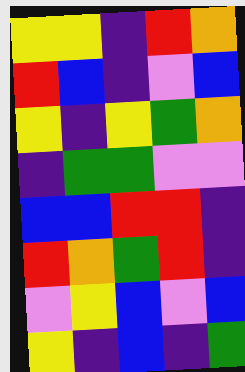[["yellow", "yellow", "indigo", "red", "orange"], ["red", "blue", "indigo", "violet", "blue"], ["yellow", "indigo", "yellow", "green", "orange"], ["indigo", "green", "green", "violet", "violet"], ["blue", "blue", "red", "red", "indigo"], ["red", "orange", "green", "red", "indigo"], ["violet", "yellow", "blue", "violet", "blue"], ["yellow", "indigo", "blue", "indigo", "green"]]